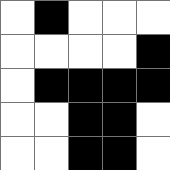[["white", "black", "white", "white", "white"], ["white", "white", "white", "white", "black"], ["white", "black", "black", "black", "black"], ["white", "white", "black", "black", "white"], ["white", "white", "black", "black", "white"]]